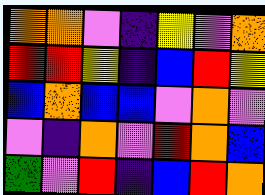[["orange", "orange", "violet", "indigo", "yellow", "violet", "orange"], ["red", "red", "yellow", "indigo", "blue", "red", "yellow"], ["blue", "orange", "blue", "blue", "violet", "orange", "violet"], ["violet", "indigo", "orange", "violet", "red", "orange", "blue"], ["green", "violet", "red", "indigo", "blue", "red", "orange"]]